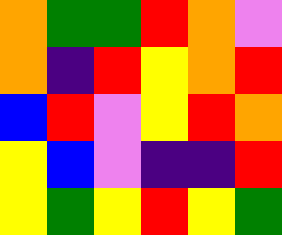[["orange", "green", "green", "red", "orange", "violet"], ["orange", "indigo", "red", "yellow", "orange", "red"], ["blue", "red", "violet", "yellow", "red", "orange"], ["yellow", "blue", "violet", "indigo", "indigo", "red"], ["yellow", "green", "yellow", "red", "yellow", "green"]]